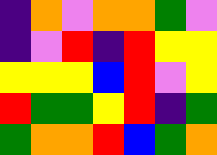[["indigo", "orange", "violet", "orange", "orange", "green", "violet"], ["indigo", "violet", "red", "indigo", "red", "yellow", "yellow"], ["yellow", "yellow", "yellow", "blue", "red", "violet", "yellow"], ["red", "green", "green", "yellow", "red", "indigo", "green"], ["green", "orange", "orange", "red", "blue", "green", "orange"]]